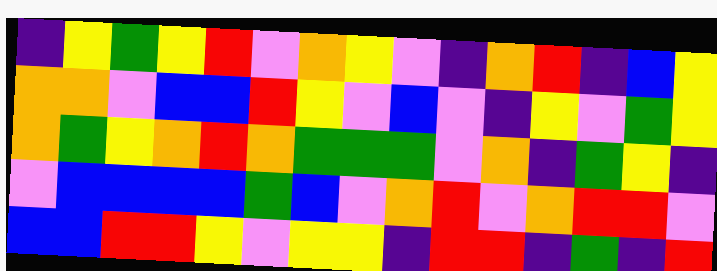[["indigo", "yellow", "green", "yellow", "red", "violet", "orange", "yellow", "violet", "indigo", "orange", "red", "indigo", "blue", "yellow"], ["orange", "orange", "violet", "blue", "blue", "red", "yellow", "violet", "blue", "violet", "indigo", "yellow", "violet", "green", "yellow"], ["orange", "green", "yellow", "orange", "red", "orange", "green", "green", "green", "violet", "orange", "indigo", "green", "yellow", "indigo"], ["violet", "blue", "blue", "blue", "blue", "green", "blue", "violet", "orange", "red", "violet", "orange", "red", "red", "violet"], ["blue", "blue", "red", "red", "yellow", "violet", "yellow", "yellow", "indigo", "red", "red", "indigo", "green", "indigo", "red"]]